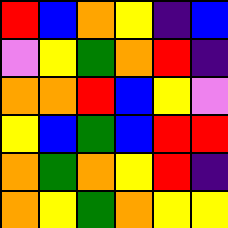[["red", "blue", "orange", "yellow", "indigo", "blue"], ["violet", "yellow", "green", "orange", "red", "indigo"], ["orange", "orange", "red", "blue", "yellow", "violet"], ["yellow", "blue", "green", "blue", "red", "red"], ["orange", "green", "orange", "yellow", "red", "indigo"], ["orange", "yellow", "green", "orange", "yellow", "yellow"]]